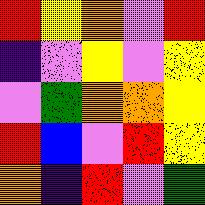[["red", "yellow", "orange", "violet", "red"], ["indigo", "violet", "yellow", "violet", "yellow"], ["violet", "green", "orange", "orange", "yellow"], ["red", "blue", "violet", "red", "yellow"], ["orange", "indigo", "red", "violet", "green"]]